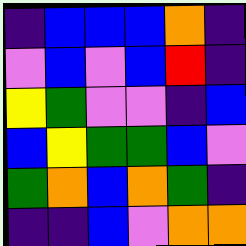[["indigo", "blue", "blue", "blue", "orange", "indigo"], ["violet", "blue", "violet", "blue", "red", "indigo"], ["yellow", "green", "violet", "violet", "indigo", "blue"], ["blue", "yellow", "green", "green", "blue", "violet"], ["green", "orange", "blue", "orange", "green", "indigo"], ["indigo", "indigo", "blue", "violet", "orange", "orange"]]